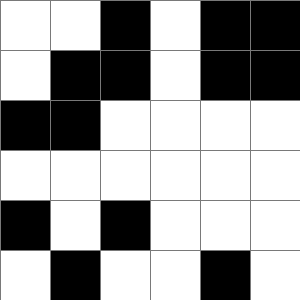[["white", "white", "black", "white", "black", "black"], ["white", "black", "black", "white", "black", "black"], ["black", "black", "white", "white", "white", "white"], ["white", "white", "white", "white", "white", "white"], ["black", "white", "black", "white", "white", "white"], ["white", "black", "white", "white", "black", "white"]]